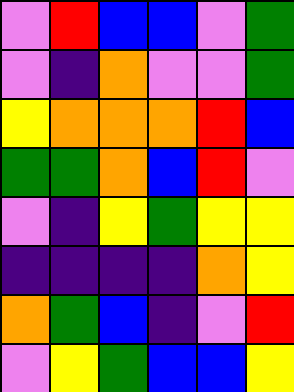[["violet", "red", "blue", "blue", "violet", "green"], ["violet", "indigo", "orange", "violet", "violet", "green"], ["yellow", "orange", "orange", "orange", "red", "blue"], ["green", "green", "orange", "blue", "red", "violet"], ["violet", "indigo", "yellow", "green", "yellow", "yellow"], ["indigo", "indigo", "indigo", "indigo", "orange", "yellow"], ["orange", "green", "blue", "indigo", "violet", "red"], ["violet", "yellow", "green", "blue", "blue", "yellow"]]